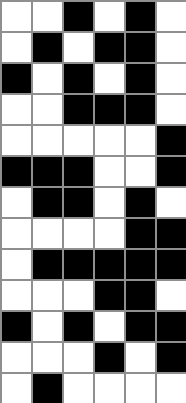[["white", "white", "black", "white", "black", "white"], ["white", "black", "white", "black", "black", "white"], ["black", "white", "black", "white", "black", "white"], ["white", "white", "black", "black", "black", "white"], ["white", "white", "white", "white", "white", "black"], ["black", "black", "black", "white", "white", "black"], ["white", "black", "black", "white", "black", "white"], ["white", "white", "white", "white", "black", "black"], ["white", "black", "black", "black", "black", "black"], ["white", "white", "white", "black", "black", "white"], ["black", "white", "black", "white", "black", "black"], ["white", "white", "white", "black", "white", "black"], ["white", "black", "white", "white", "white", "white"]]